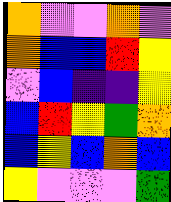[["orange", "violet", "violet", "orange", "violet"], ["orange", "blue", "blue", "red", "yellow"], ["violet", "blue", "indigo", "indigo", "yellow"], ["blue", "red", "yellow", "green", "orange"], ["blue", "yellow", "blue", "orange", "blue"], ["yellow", "violet", "violet", "violet", "green"]]